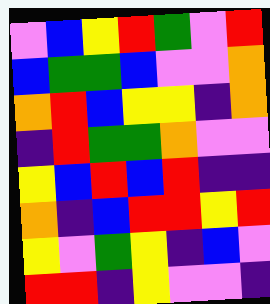[["violet", "blue", "yellow", "red", "green", "violet", "red"], ["blue", "green", "green", "blue", "violet", "violet", "orange"], ["orange", "red", "blue", "yellow", "yellow", "indigo", "orange"], ["indigo", "red", "green", "green", "orange", "violet", "violet"], ["yellow", "blue", "red", "blue", "red", "indigo", "indigo"], ["orange", "indigo", "blue", "red", "red", "yellow", "red"], ["yellow", "violet", "green", "yellow", "indigo", "blue", "violet"], ["red", "red", "indigo", "yellow", "violet", "violet", "indigo"]]